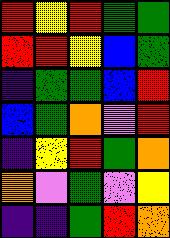[["red", "yellow", "red", "green", "green"], ["red", "red", "yellow", "blue", "green"], ["indigo", "green", "green", "blue", "red"], ["blue", "green", "orange", "violet", "red"], ["indigo", "yellow", "red", "green", "orange"], ["orange", "violet", "green", "violet", "yellow"], ["indigo", "indigo", "green", "red", "orange"]]